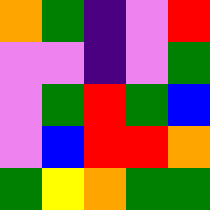[["orange", "green", "indigo", "violet", "red"], ["violet", "violet", "indigo", "violet", "green"], ["violet", "green", "red", "green", "blue"], ["violet", "blue", "red", "red", "orange"], ["green", "yellow", "orange", "green", "green"]]